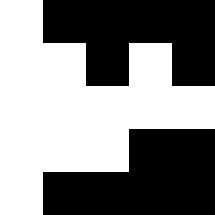[["white", "black", "black", "black", "black"], ["white", "white", "black", "white", "black"], ["white", "white", "white", "white", "white"], ["white", "white", "white", "black", "black"], ["white", "black", "black", "black", "black"]]